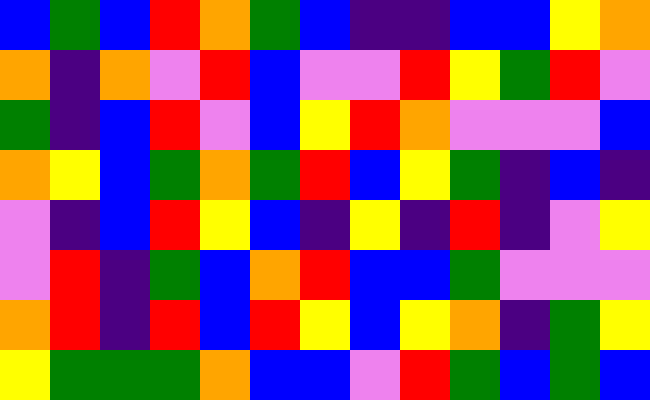[["blue", "green", "blue", "red", "orange", "green", "blue", "indigo", "indigo", "blue", "blue", "yellow", "orange"], ["orange", "indigo", "orange", "violet", "red", "blue", "violet", "violet", "red", "yellow", "green", "red", "violet"], ["green", "indigo", "blue", "red", "violet", "blue", "yellow", "red", "orange", "violet", "violet", "violet", "blue"], ["orange", "yellow", "blue", "green", "orange", "green", "red", "blue", "yellow", "green", "indigo", "blue", "indigo"], ["violet", "indigo", "blue", "red", "yellow", "blue", "indigo", "yellow", "indigo", "red", "indigo", "violet", "yellow"], ["violet", "red", "indigo", "green", "blue", "orange", "red", "blue", "blue", "green", "violet", "violet", "violet"], ["orange", "red", "indigo", "red", "blue", "red", "yellow", "blue", "yellow", "orange", "indigo", "green", "yellow"], ["yellow", "green", "green", "green", "orange", "blue", "blue", "violet", "red", "green", "blue", "green", "blue"]]